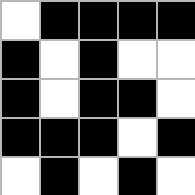[["white", "black", "black", "black", "black"], ["black", "white", "black", "white", "white"], ["black", "white", "black", "black", "white"], ["black", "black", "black", "white", "black"], ["white", "black", "white", "black", "white"]]